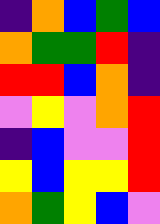[["indigo", "orange", "blue", "green", "blue"], ["orange", "green", "green", "red", "indigo"], ["red", "red", "blue", "orange", "indigo"], ["violet", "yellow", "violet", "orange", "red"], ["indigo", "blue", "violet", "violet", "red"], ["yellow", "blue", "yellow", "yellow", "red"], ["orange", "green", "yellow", "blue", "violet"]]